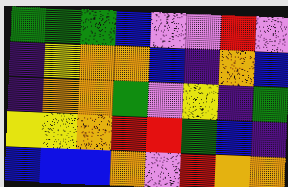[["green", "green", "green", "blue", "violet", "violet", "red", "violet"], ["indigo", "yellow", "orange", "orange", "blue", "indigo", "orange", "blue"], ["indigo", "orange", "orange", "green", "violet", "yellow", "indigo", "green"], ["yellow", "yellow", "orange", "red", "red", "green", "blue", "indigo"], ["blue", "blue", "blue", "orange", "violet", "red", "orange", "orange"]]